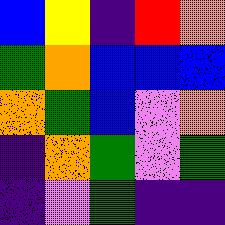[["blue", "yellow", "indigo", "red", "orange"], ["green", "orange", "blue", "blue", "blue"], ["orange", "green", "blue", "violet", "orange"], ["indigo", "orange", "green", "violet", "green"], ["indigo", "violet", "green", "indigo", "indigo"]]